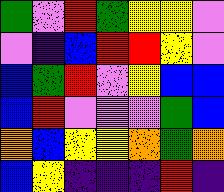[["green", "violet", "red", "green", "yellow", "yellow", "violet"], ["violet", "indigo", "blue", "red", "red", "yellow", "violet"], ["blue", "green", "red", "violet", "yellow", "blue", "blue"], ["blue", "red", "violet", "violet", "violet", "green", "blue"], ["orange", "blue", "yellow", "yellow", "orange", "green", "orange"], ["blue", "yellow", "indigo", "indigo", "indigo", "red", "indigo"]]